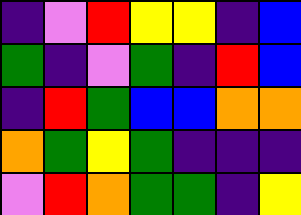[["indigo", "violet", "red", "yellow", "yellow", "indigo", "blue"], ["green", "indigo", "violet", "green", "indigo", "red", "blue"], ["indigo", "red", "green", "blue", "blue", "orange", "orange"], ["orange", "green", "yellow", "green", "indigo", "indigo", "indigo"], ["violet", "red", "orange", "green", "green", "indigo", "yellow"]]